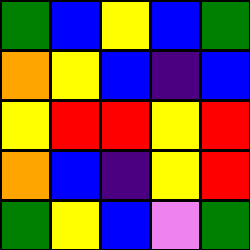[["green", "blue", "yellow", "blue", "green"], ["orange", "yellow", "blue", "indigo", "blue"], ["yellow", "red", "red", "yellow", "red"], ["orange", "blue", "indigo", "yellow", "red"], ["green", "yellow", "blue", "violet", "green"]]